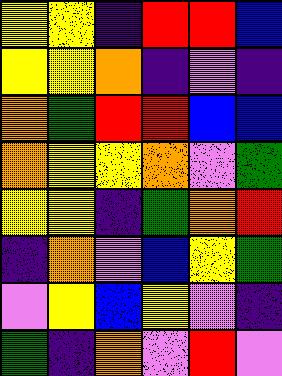[["yellow", "yellow", "indigo", "red", "red", "blue"], ["yellow", "yellow", "orange", "indigo", "violet", "indigo"], ["orange", "green", "red", "red", "blue", "blue"], ["orange", "yellow", "yellow", "orange", "violet", "green"], ["yellow", "yellow", "indigo", "green", "orange", "red"], ["indigo", "orange", "violet", "blue", "yellow", "green"], ["violet", "yellow", "blue", "yellow", "violet", "indigo"], ["green", "indigo", "orange", "violet", "red", "violet"]]